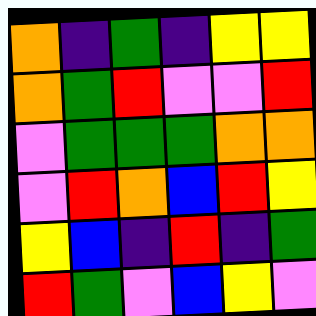[["orange", "indigo", "green", "indigo", "yellow", "yellow"], ["orange", "green", "red", "violet", "violet", "red"], ["violet", "green", "green", "green", "orange", "orange"], ["violet", "red", "orange", "blue", "red", "yellow"], ["yellow", "blue", "indigo", "red", "indigo", "green"], ["red", "green", "violet", "blue", "yellow", "violet"]]